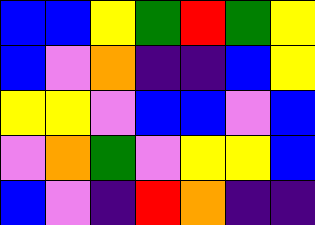[["blue", "blue", "yellow", "green", "red", "green", "yellow"], ["blue", "violet", "orange", "indigo", "indigo", "blue", "yellow"], ["yellow", "yellow", "violet", "blue", "blue", "violet", "blue"], ["violet", "orange", "green", "violet", "yellow", "yellow", "blue"], ["blue", "violet", "indigo", "red", "orange", "indigo", "indigo"]]